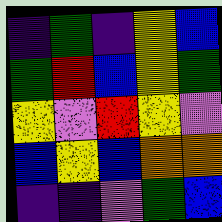[["indigo", "green", "indigo", "yellow", "blue"], ["green", "red", "blue", "yellow", "green"], ["yellow", "violet", "red", "yellow", "violet"], ["blue", "yellow", "blue", "orange", "orange"], ["indigo", "indigo", "violet", "green", "blue"]]